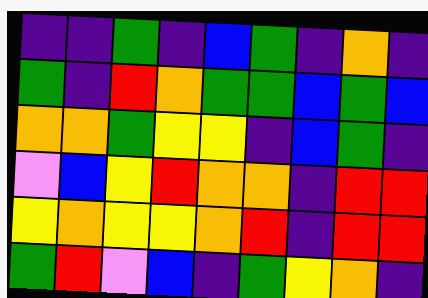[["indigo", "indigo", "green", "indigo", "blue", "green", "indigo", "orange", "indigo"], ["green", "indigo", "red", "orange", "green", "green", "blue", "green", "blue"], ["orange", "orange", "green", "yellow", "yellow", "indigo", "blue", "green", "indigo"], ["violet", "blue", "yellow", "red", "orange", "orange", "indigo", "red", "red"], ["yellow", "orange", "yellow", "yellow", "orange", "red", "indigo", "red", "red"], ["green", "red", "violet", "blue", "indigo", "green", "yellow", "orange", "indigo"]]